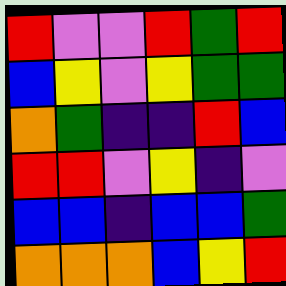[["red", "violet", "violet", "red", "green", "red"], ["blue", "yellow", "violet", "yellow", "green", "green"], ["orange", "green", "indigo", "indigo", "red", "blue"], ["red", "red", "violet", "yellow", "indigo", "violet"], ["blue", "blue", "indigo", "blue", "blue", "green"], ["orange", "orange", "orange", "blue", "yellow", "red"]]